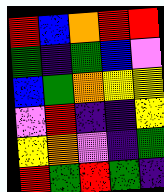[["red", "blue", "orange", "red", "red"], ["green", "indigo", "green", "blue", "violet"], ["blue", "green", "orange", "yellow", "yellow"], ["violet", "red", "indigo", "indigo", "yellow"], ["yellow", "orange", "violet", "indigo", "green"], ["red", "green", "red", "green", "indigo"]]